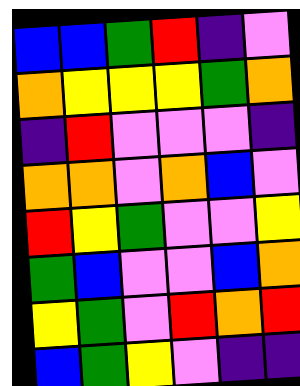[["blue", "blue", "green", "red", "indigo", "violet"], ["orange", "yellow", "yellow", "yellow", "green", "orange"], ["indigo", "red", "violet", "violet", "violet", "indigo"], ["orange", "orange", "violet", "orange", "blue", "violet"], ["red", "yellow", "green", "violet", "violet", "yellow"], ["green", "blue", "violet", "violet", "blue", "orange"], ["yellow", "green", "violet", "red", "orange", "red"], ["blue", "green", "yellow", "violet", "indigo", "indigo"]]